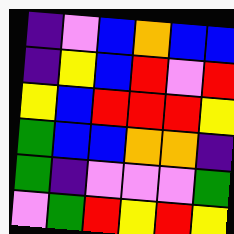[["indigo", "violet", "blue", "orange", "blue", "blue"], ["indigo", "yellow", "blue", "red", "violet", "red"], ["yellow", "blue", "red", "red", "red", "yellow"], ["green", "blue", "blue", "orange", "orange", "indigo"], ["green", "indigo", "violet", "violet", "violet", "green"], ["violet", "green", "red", "yellow", "red", "yellow"]]